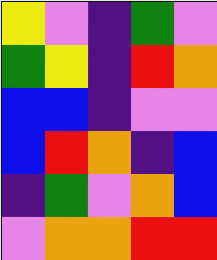[["yellow", "violet", "indigo", "green", "violet"], ["green", "yellow", "indigo", "red", "orange"], ["blue", "blue", "indigo", "violet", "violet"], ["blue", "red", "orange", "indigo", "blue"], ["indigo", "green", "violet", "orange", "blue"], ["violet", "orange", "orange", "red", "red"]]